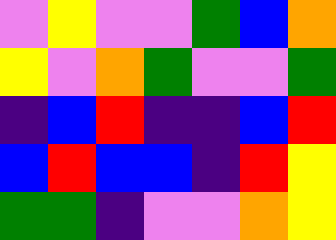[["violet", "yellow", "violet", "violet", "green", "blue", "orange"], ["yellow", "violet", "orange", "green", "violet", "violet", "green"], ["indigo", "blue", "red", "indigo", "indigo", "blue", "red"], ["blue", "red", "blue", "blue", "indigo", "red", "yellow"], ["green", "green", "indigo", "violet", "violet", "orange", "yellow"]]